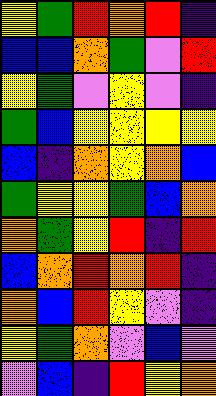[["yellow", "green", "red", "orange", "red", "indigo"], ["blue", "blue", "orange", "green", "violet", "red"], ["yellow", "green", "violet", "yellow", "violet", "indigo"], ["green", "blue", "yellow", "yellow", "yellow", "yellow"], ["blue", "indigo", "orange", "yellow", "orange", "blue"], ["green", "yellow", "yellow", "green", "blue", "orange"], ["orange", "green", "yellow", "red", "indigo", "red"], ["blue", "orange", "red", "orange", "red", "indigo"], ["orange", "blue", "red", "yellow", "violet", "indigo"], ["yellow", "green", "orange", "violet", "blue", "violet"], ["violet", "blue", "indigo", "red", "yellow", "orange"]]